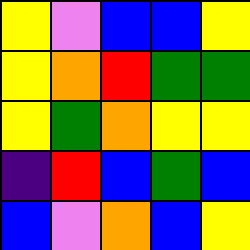[["yellow", "violet", "blue", "blue", "yellow"], ["yellow", "orange", "red", "green", "green"], ["yellow", "green", "orange", "yellow", "yellow"], ["indigo", "red", "blue", "green", "blue"], ["blue", "violet", "orange", "blue", "yellow"]]